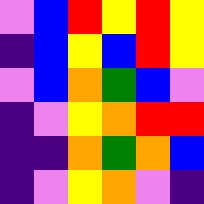[["violet", "blue", "red", "yellow", "red", "yellow"], ["indigo", "blue", "yellow", "blue", "red", "yellow"], ["violet", "blue", "orange", "green", "blue", "violet"], ["indigo", "violet", "yellow", "orange", "red", "red"], ["indigo", "indigo", "orange", "green", "orange", "blue"], ["indigo", "violet", "yellow", "orange", "violet", "indigo"]]